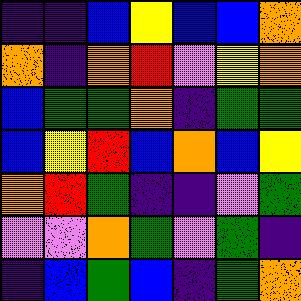[["indigo", "indigo", "blue", "yellow", "blue", "blue", "orange"], ["orange", "indigo", "orange", "red", "violet", "yellow", "orange"], ["blue", "green", "green", "orange", "indigo", "green", "green"], ["blue", "yellow", "red", "blue", "orange", "blue", "yellow"], ["orange", "red", "green", "indigo", "indigo", "violet", "green"], ["violet", "violet", "orange", "green", "violet", "green", "indigo"], ["indigo", "blue", "green", "blue", "indigo", "green", "orange"]]